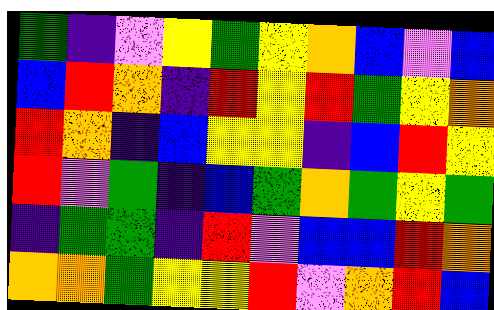[["green", "indigo", "violet", "yellow", "green", "yellow", "orange", "blue", "violet", "blue"], ["blue", "red", "orange", "indigo", "red", "yellow", "red", "green", "yellow", "orange"], ["red", "orange", "indigo", "blue", "yellow", "yellow", "indigo", "blue", "red", "yellow"], ["red", "violet", "green", "indigo", "blue", "green", "orange", "green", "yellow", "green"], ["indigo", "green", "green", "indigo", "red", "violet", "blue", "blue", "red", "orange"], ["orange", "orange", "green", "yellow", "yellow", "red", "violet", "orange", "red", "blue"]]